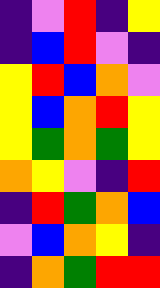[["indigo", "violet", "red", "indigo", "yellow"], ["indigo", "blue", "red", "violet", "indigo"], ["yellow", "red", "blue", "orange", "violet"], ["yellow", "blue", "orange", "red", "yellow"], ["yellow", "green", "orange", "green", "yellow"], ["orange", "yellow", "violet", "indigo", "red"], ["indigo", "red", "green", "orange", "blue"], ["violet", "blue", "orange", "yellow", "indigo"], ["indigo", "orange", "green", "red", "red"]]